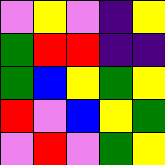[["violet", "yellow", "violet", "indigo", "yellow"], ["green", "red", "red", "indigo", "indigo"], ["green", "blue", "yellow", "green", "yellow"], ["red", "violet", "blue", "yellow", "green"], ["violet", "red", "violet", "green", "yellow"]]